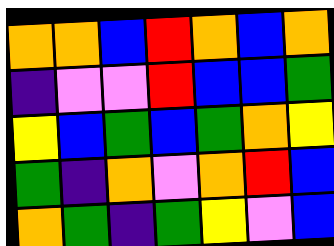[["orange", "orange", "blue", "red", "orange", "blue", "orange"], ["indigo", "violet", "violet", "red", "blue", "blue", "green"], ["yellow", "blue", "green", "blue", "green", "orange", "yellow"], ["green", "indigo", "orange", "violet", "orange", "red", "blue"], ["orange", "green", "indigo", "green", "yellow", "violet", "blue"]]